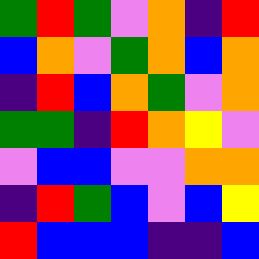[["green", "red", "green", "violet", "orange", "indigo", "red"], ["blue", "orange", "violet", "green", "orange", "blue", "orange"], ["indigo", "red", "blue", "orange", "green", "violet", "orange"], ["green", "green", "indigo", "red", "orange", "yellow", "violet"], ["violet", "blue", "blue", "violet", "violet", "orange", "orange"], ["indigo", "red", "green", "blue", "violet", "blue", "yellow"], ["red", "blue", "blue", "blue", "indigo", "indigo", "blue"]]